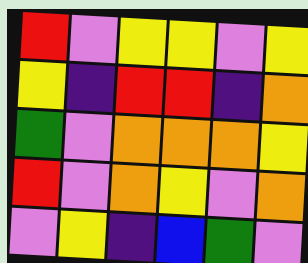[["red", "violet", "yellow", "yellow", "violet", "yellow"], ["yellow", "indigo", "red", "red", "indigo", "orange"], ["green", "violet", "orange", "orange", "orange", "yellow"], ["red", "violet", "orange", "yellow", "violet", "orange"], ["violet", "yellow", "indigo", "blue", "green", "violet"]]